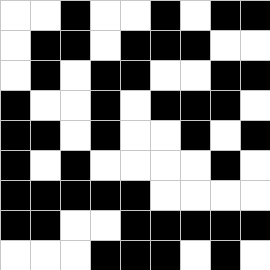[["white", "white", "black", "white", "white", "black", "white", "black", "black"], ["white", "black", "black", "white", "black", "black", "black", "white", "white"], ["white", "black", "white", "black", "black", "white", "white", "black", "black"], ["black", "white", "white", "black", "white", "black", "black", "black", "white"], ["black", "black", "white", "black", "white", "white", "black", "white", "black"], ["black", "white", "black", "white", "white", "white", "white", "black", "white"], ["black", "black", "black", "black", "black", "white", "white", "white", "white"], ["black", "black", "white", "white", "black", "black", "black", "black", "black"], ["white", "white", "white", "black", "black", "black", "white", "black", "white"]]